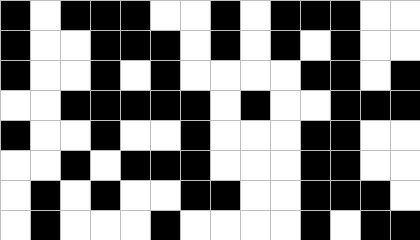[["black", "white", "black", "black", "black", "white", "white", "black", "white", "black", "black", "black", "white", "white"], ["black", "white", "white", "black", "black", "black", "white", "black", "white", "black", "white", "black", "white", "white"], ["black", "white", "white", "black", "white", "black", "white", "white", "white", "white", "black", "black", "white", "black"], ["white", "white", "black", "black", "black", "black", "black", "white", "black", "white", "white", "black", "black", "black"], ["black", "white", "white", "black", "white", "white", "black", "white", "white", "white", "black", "black", "white", "white"], ["white", "white", "black", "white", "black", "black", "black", "white", "white", "white", "black", "black", "white", "white"], ["white", "black", "white", "black", "white", "white", "black", "black", "white", "white", "black", "black", "black", "white"], ["white", "black", "white", "white", "white", "black", "white", "white", "white", "white", "black", "white", "black", "black"]]